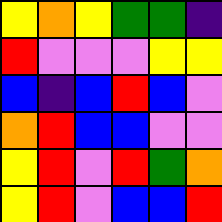[["yellow", "orange", "yellow", "green", "green", "indigo"], ["red", "violet", "violet", "violet", "yellow", "yellow"], ["blue", "indigo", "blue", "red", "blue", "violet"], ["orange", "red", "blue", "blue", "violet", "violet"], ["yellow", "red", "violet", "red", "green", "orange"], ["yellow", "red", "violet", "blue", "blue", "red"]]